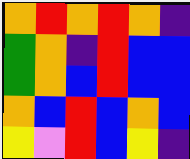[["orange", "red", "orange", "red", "orange", "indigo"], ["green", "orange", "indigo", "red", "blue", "blue"], ["green", "orange", "blue", "red", "blue", "blue"], ["orange", "blue", "red", "blue", "orange", "blue"], ["yellow", "violet", "red", "blue", "yellow", "indigo"]]